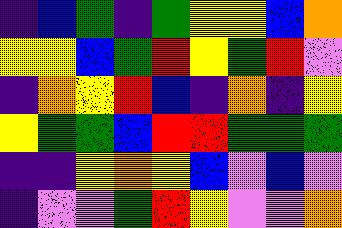[["indigo", "blue", "green", "indigo", "green", "yellow", "yellow", "blue", "orange"], ["yellow", "yellow", "blue", "green", "red", "yellow", "green", "red", "violet"], ["indigo", "orange", "yellow", "red", "blue", "indigo", "orange", "indigo", "yellow"], ["yellow", "green", "green", "blue", "red", "red", "green", "green", "green"], ["indigo", "indigo", "yellow", "orange", "yellow", "blue", "violet", "blue", "violet"], ["indigo", "violet", "violet", "green", "red", "yellow", "violet", "violet", "orange"]]